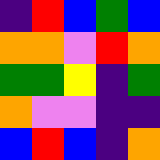[["indigo", "red", "blue", "green", "blue"], ["orange", "orange", "violet", "red", "orange"], ["green", "green", "yellow", "indigo", "green"], ["orange", "violet", "violet", "indigo", "indigo"], ["blue", "red", "blue", "indigo", "orange"]]